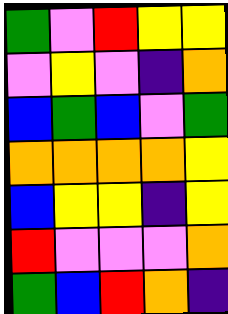[["green", "violet", "red", "yellow", "yellow"], ["violet", "yellow", "violet", "indigo", "orange"], ["blue", "green", "blue", "violet", "green"], ["orange", "orange", "orange", "orange", "yellow"], ["blue", "yellow", "yellow", "indigo", "yellow"], ["red", "violet", "violet", "violet", "orange"], ["green", "blue", "red", "orange", "indigo"]]